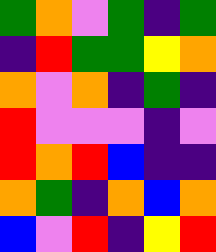[["green", "orange", "violet", "green", "indigo", "green"], ["indigo", "red", "green", "green", "yellow", "orange"], ["orange", "violet", "orange", "indigo", "green", "indigo"], ["red", "violet", "violet", "violet", "indigo", "violet"], ["red", "orange", "red", "blue", "indigo", "indigo"], ["orange", "green", "indigo", "orange", "blue", "orange"], ["blue", "violet", "red", "indigo", "yellow", "red"]]